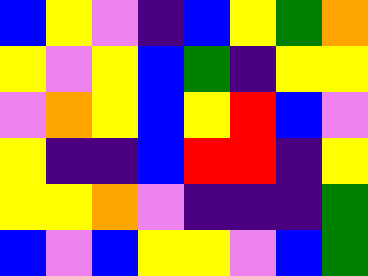[["blue", "yellow", "violet", "indigo", "blue", "yellow", "green", "orange"], ["yellow", "violet", "yellow", "blue", "green", "indigo", "yellow", "yellow"], ["violet", "orange", "yellow", "blue", "yellow", "red", "blue", "violet"], ["yellow", "indigo", "indigo", "blue", "red", "red", "indigo", "yellow"], ["yellow", "yellow", "orange", "violet", "indigo", "indigo", "indigo", "green"], ["blue", "violet", "blue", "yellow", "yellow", "violet", "blue", "green"]]